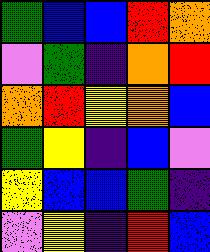[["green", "blue", "blue", "red", "orange"], ["violet", "green", "indigo", "orange", "red"], ["orange", "red", "yellow", "orange", "blue"], ["green", "yellow", "indigo", "blue", "violet"], ["yellow", "blue", "blue", "green", "indigo"], ["violet", "yellow", "indigo", "red", "blue"]]